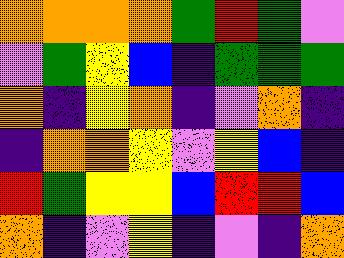[["orange", "orange", "orange", "orange", "green", "red", "green", "violet"], ["violet", "green", "yellow", "blue", "indigo", "green", "green", "green"], ["orange", "indigo", "yellow", "orange", "indigo", "violet", "orange", "indigo"], ["indigo", "orange", "orange", "yellow", "violet", "yellow", "blue", "indigo"], ["red", "green", "yellow", "yellow", "blue", "red", "red", "blue"], ["orange", "indigo", "violet", "yellow", "indigo", "violet", "indigo", "orange"]]